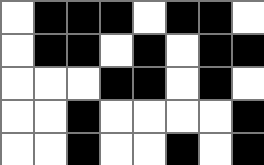[["white", "black", "black", "black", "white", "black", "black", "white"], ["white", "black", "black", "white", "black", "white", "black", "black"], ["white", "white", "white", "black", "black", "white", "black", "white"], ["white", "white", "black", "white", "white", "white", "white", "black"], ["white", "white", "black", "white", "white", "black", "white", "black"]]